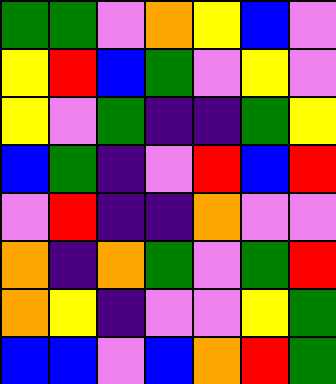[["green", "green", "violet", "orange", "yellow", "blue", "violet"], ["yellow", "red", "blue", "green", "violet", "yellow", "violet"], ["yellow", "violet", "green", "indigo", "indigo", "green", "yellow"], ["blue", "green", "indigo", "violet", "red", "blue", "red"], ["violet", "red", "indigo", "indigo", "orange", "violet", "violet"], ["orange", "indigo", "orange", "green", "violet", "green", "red"], ["orange", "yellow", "indigo", "violet", "violet", "yellow", "green"], ["blue", "blue", "violet", "blue", "orange", "red", "green"]]